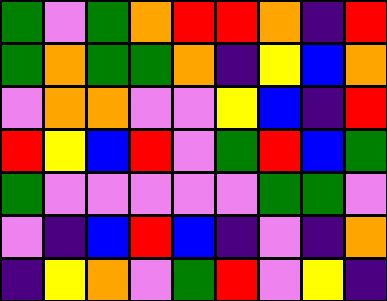[["green", "violet", "green", "orange", "red", "red", "orange", "indigo", "red"], ["green", "orange", "green", "green", "orange", "indigo", "yellow", "blue", "orange"], ["violet", "orange", "orange", "violet", "violet", "yellow", "blue", "indigo", "red"], ["red", "yellow", "blue", "red", "violet", "green", "red", "blue", "green"], ["green", "violet", "violet", "violet", "violet", "violet", "green", "green", "violet"], ["violet", "indigo", "blue", "red", "blue", "indigo", "violet", "indigo", "orange"], ["indigo", "yellow", "orange", "violet", "green", "red", "violet", "yellow", "indigo"]]